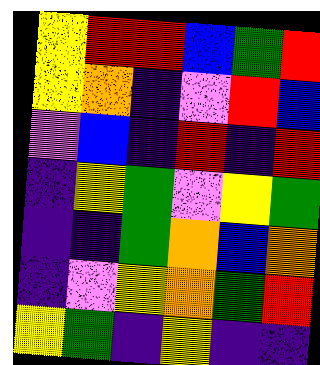[["yellow", "red", "red", "blue", "green", "red"], ["yellow", "orange", "indigo", "violet", "red", "blue"], ["violet", "blue", "indigo", "red", "indigo", "red"], ["indigo", "yellow", "green", "violet", "yellow", "green"], ["indigo", "indigo", "green", "orange", "blue", "orange"], ["indigo", "violet", "yellow", "orange", "green", "red"], ["yellow", "green", "indigo", "yellow", "indigo", "indigo"]]